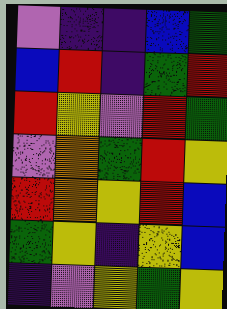[["violet", "indigo", "indigo", "blue", "green"], ["blue", "red", "indigo", "green", "red"], ["red", "yellow", "violet", "red", "green"], ["violet", "orange", "green", "red", "yellow"], ["red", "orange", "yellow", "red", "blue"], ["green", "yellow", "indigo", "yellow", "blue"], ["indigo", "violet", "yellow", "green", "yellow"]]